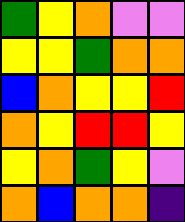[["green", "yellow", "orange", "violet", "violet"], ["yellow", "yellow", "green", "orange", "orange"], ["blue", "orange", "yellow", "yellow", "red"], ["orange", "yellow", "red", "red", "yellow"], ["yellow", "orange", "green", "yellow", "violet"], ["orange", "blue", "orange", "orange", "indigo"]]